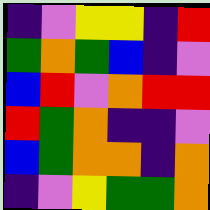[["indigo", "violet", "yellow", "yellow", "indigo", "red"], ["green", "orange", "green", "blue", "indigo", "violet"], ["blue", "red", "violet", "orange", "red", "red"], ["red", "green", "orange", "indigo", "indigo", "violet"], ["blue", "green", "orange", "orange", "indigo", "orange"], ["indigo", "violet", "yellow", "green", "green", "orange"]]